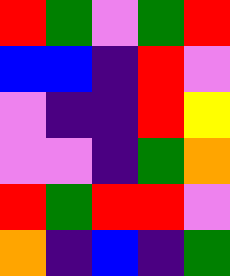[["red", "green", "violet", "green", "red"], ["blue", "blue", "indigo", "red", "violet"], ["violet", "indigo", "indigo", "red", "yellow"], ["violet", "violet", "indigo", "green", "orange"], ["red", "green", "red", "red", "violet"], ["orange", "indigo", "blue", "indigo", "green"]]